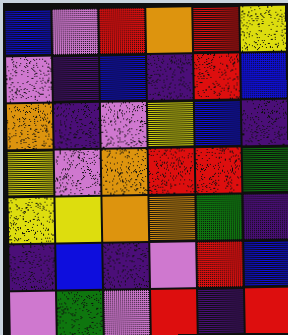[["blue", "violet", "red", "orange", "red", "yellow"], ["violet", "indigo", "blue", "indigo", "red", "blue"], ["orange", "indigo", "violet", "yellow", "blue", "indigo"], ["yellow", "violet", "orange", "red", "red", "green"], ["yellow", "yellow", "orange", "orange", "green", "indigo"], ["indigo", "blue", "indigo", "violet", "red", "blue"], ["violet", "green", "violet", "red", "indigo", "red"]]